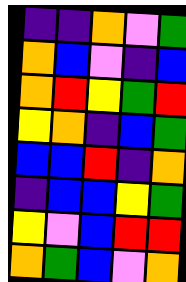[["indigo", "indigo", "orange", "violet", "green"], ["orange", "blue", "violet", "indigo", "blue"], ["orange", "red", "yellow", "green", "red"], ["yellow", "orange", "indigo", "blue", "green"], ["blue", "blue", "red", "indigo", "orange"], ["indigo", "blue", "blue", "yellow", "green"], ["yellow", "violet", "blue", "red", "red"], ["orange", "green", "blue", "violet", "orange"]]